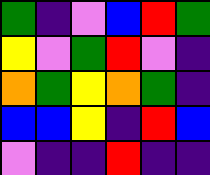[["green", "indigo", "violet", "blue", "red", "green"], ["yellow", "violet", "green", "red", "violet", "indigo"], ["orange", "green", "yellow", "orange", "green", "indigo"], ["blue", "blue", "yellow", "indigo", "red", "blue"], ["violet", "indigo", "indigo", "red", "indigo", "indigo"]]